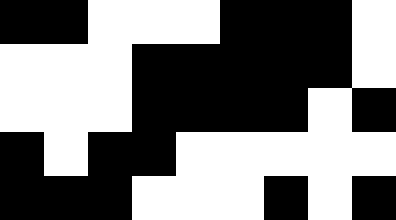[["black", "black", "white", "white", "white", "black", "black", "black", "white"], ["white", "white", "white", "black", "black", "black", "black", "black", "white"], ["white", "white", "white", "black", "black", "black", "black", "white", "black"], ["black", "white", "black", "black", "white", "white", "white", "white", "white"], ["black", "black", "black", "white", "white", "white", "black", "white", "black"]]